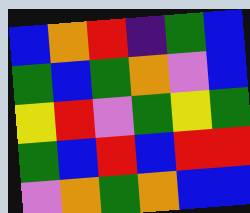[["blue", "orange", "red", "indigo", "green", "blue"], ["green", "blue", "green", "orange", "violet", "blue"], ["yellow", "red", "violet", "green", "yellow", "green"], ["green", "blue", "red", "blue", "red", "red"], ["violet", "orange", "green", "orange", "blue", "blue"]]